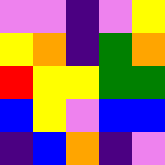[["violet", "violet", "indigo", "violet", "yellow"], ["yellow", "orange", "indigo", "green", "orange"], ["red", "yellow", "yellow", "green", "green"], ["blue", "yellow", "violet", "blue", "blue"], ["indigo", "blue", "orange", "indigo", "violet"]]